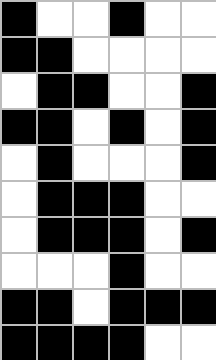[["black", "white", "white", "black", "white", "white"], ["black", "black", "white", "white", "white", "white"], ["white", "black", "black", "white", "white", "black"], ["black", "black", "white", "black", "white", "black"], ["white", "black", "white", "white", "white", "black"], ["white", "black", "black", "black", "white", "white"], ["white", "black", "black", "black", "white", "black"], ["white", "white", "white", "black", "white", "white"], ["black", "black", "white", "black", "black", "black"], ["black", "black", "black", "black", "white", "white"]]